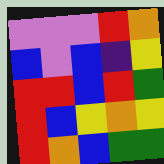[["violet", "violet", "violet", "red", "orange"], ["blue", "violet", "blue", "indigo", "yellow"], ["red", "red", "blue", "red", "green"], ["red", "blue", "yellow", "orange", "yellow"], ["red", "orange", "blue", "green", "green"]]